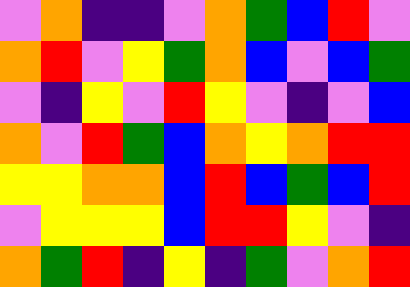[["violet", "orange", "indigo", "indigo", "violet", "orange", "green", "blue", "red", "violet"], ["orange", "red", "violet", "yellow", "green", "orange", "blue", "violet", "blue", "green"], ["violet", "indigo", "yellow", "violet", "red", "yellow", "violet", "indigo", "violet", "blue"], ["orange", "violet", "red", "green", "blue", "orange", "yellow", "orange", "red", "red"], ["yellow", "yellow", "orange", "orange", "blue", "red", "blue", "green", "blue", "red"], ["violet", "yellow", "yellow", "yellow", "blue", "red", "red", "yellow", "violet", "indigo"], ["orange", "green", "red", "indigo", "yellow", "indigo", "green", "violet", "orange", "red"]]